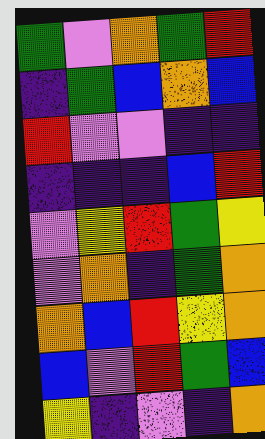[["green", "violet", "orange", "green", "red"], ["indigo", "green", "blue", "orange", "blue"], ["red", "violet", "violet", "indigo", "indigo"], ["indigo", "indigo", "indigo", "blue", "red"], ["violet", "yellow", "red", "green", "yellow"], ["violet", "orange", "indigo", "green", "orange"], ["orange", "blue", "red", "yellow", "orange"], ["blue", "violet", "red", "green", "blue"], ["yellow", "indigo", "violet", "indigo", "orange"]]